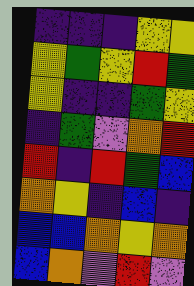[["indigo", "indigo", "indigo", "yellow", "yellow"], ["yellow", "green", "yellow", "red", "green"], ["yellow", "indigo", "indigo", "green", "yellow"], ["indigo", "green", "violet", "orange", "red"], ["red", "indigo", "red", "green", "blue"], ["orange", "yellow", "indigo", "blue", "indigo"], ["blue", "blue", "orange", "yellow", "orange"], ["blue", "orange", "violet", "red", "violet"]]